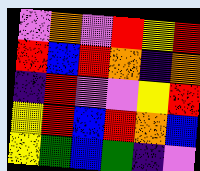[["violet", "orange", "violet", "red", "yellow", "red"], ["red", "blue", "red", "orange", "indigo", "orange"], ["indigo", "red", "violet", "violet", "yellow", "red"], ["yellow", "red", "blue", "red", "orange", "blue"], ["yellow", "green", "blue", "green", "indigo", "violet"]]